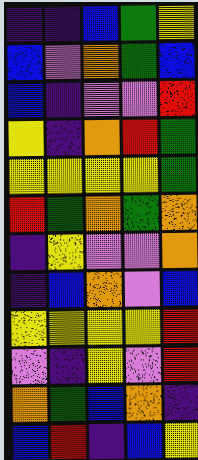[["indigo", "indigo", "blue", "green", "yellow"], ["blue", "violet", "orange", "green", "blue"], ["blue", "indigo", "violet", "violet", "red"], ["yellow", "indigo", "orange", "red", "green"], ["yellow", "yellow", "yellow", "yellow", "green"], ["red", "green", "orange", "green", "orange"], ["indigo", "yellow", "violet", "violet", "orange"], ["indigo", "blue", "orange", "violet", "blue"], ["yellow", "yellow", "yellow", "yellow", "red"], ["violet", "indigo", "yellow", "violet", "red"], ["orange", "green", "blue", "orange", "indigo"], ["blue", "red", "indigo", "blue", "yellow"]]